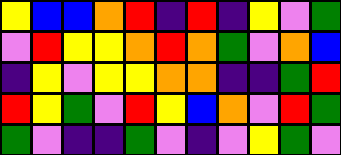[["yellow", "blue", "blue", "orange", "red", "indigo", "red", "indigo", "yellow", "violet", "green"], ["violet", "red", "yellow", "yellow", "orange", "red", "orange", "green", "violet", "orange", "blue"], ["indigo", "yellow", "violet", "yellow", "yellow", "orange", "orange", "indigo", "indigo", "green", "red"], ["red", "yellow", "green", "violet", "red", "yellow", "blue", "orange", "violet", "red", "green"], ["green", "violet", "indigo", "indigo", "green", "violet", "indigo", "violet", "yellow", "green", "violet"]]